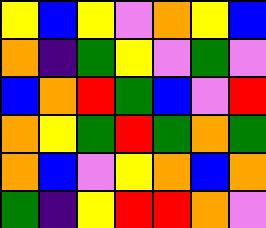[["yellow", "blue", "yellow", "violet", "orange", "yellow", "blue"], ["orange", "indigo", "green", "yellow", "violet", "green", "violet"], ["blue", "orange", "red", "green", "blue", "violet", "red"], ["orange", "yellow", "green", "red", "green", "orange", "green"], ["orange", "blue", "violet", "yellow", "orange", "blue", "orange"], ["green", "indigo", "yellow", "red", "red", "orange", "violet"]]